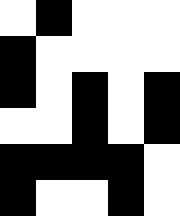[["white", "black", "white", "white", "white"], ["black", "white", "white", "white", "white"], ["black", "white", "black", "white", "black"], ["white", "white", "black", "white", "black"], ["black", "black", "black", "black", "white"], ["black", "white", "white", "black", "white"]]